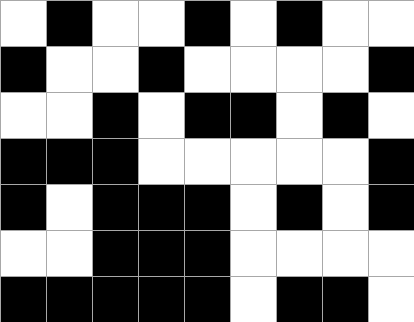[["white", "black", "white", "white", "black", "white", "black", "white", "white"], ["black", "white", "white", "black", "white", "white", "white", "white", "black"], ["white", "white", "black", "white", "black", "black", "white", "black", "white"], ["black", "black", "black", "white", "white", "white", "white", "white", "black"], ["black", "white", "black", "black", "black", "white", "black", "white", "black"], ["white", "white", "black", "black", "black", "white", "white", "white", "white"], ["black", "black", "black", "black", "black", "white", "black", "black", "white"]]